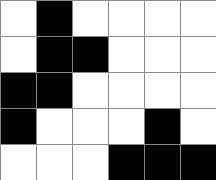[["white", "black", "white", "white", "white", "white"], ["white", "black", "black", "white", "white", "white"], ["black", "black", "white", "white", "white", "white"], ["black", "white", "white", "white", "black", "white"], ["white", "white", "white", "black", "black", "black"]]